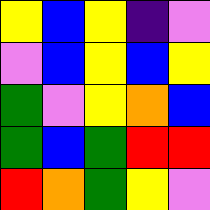[["yellow", "blue", "yellow", "indigo", "violet"], ["violet", "blue", "yellow", "blue", "yellow"], ["green", "violet", "yellow", "orange", "blue"], ["green", "blue", "green", "red", "red"], ["red", "orange", "green", "yellow", "violet"]]